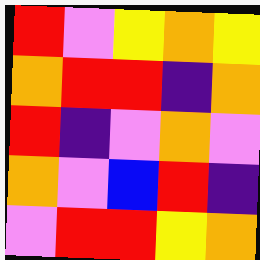[["red", "violet", "yellow", "orange", "yellow"], ["orange", "red", "red", "indigo", "orange"], ["red", "indigo", "violet", "orange", "violet"], ["orange", "violet", "blue", "red", "indigo"], ["violet", "red", "red", "yellow", "orange"]]